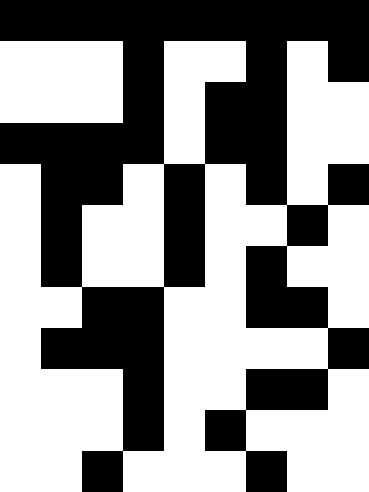[["black", "black", "black", "black", "black", "black", "black", "black", "black"], ["white", "white", "white", "black", "white", "white", "black", "white", "black"], ["white", "white", "white", "black", "white", "black", "black", "white", "white"], ["black", "black", "black", "black", "white", "black", "black", "white", "white"], ["white", "black", "black", "white", "black", "white", "black", "white", "black"], ["white", "black", "white", "white", "black", "white", "white", "black", "white"], ["white", "black", "white", "white", "black", "white", "black", "white", "white"], ["white", "white", "black", "black", "white", "white", "black", "black", "white"], ["white", "black", "black", "black", "white", "white", "white", "white", "black"], ["white", "white", "white", "black", "white", "white", "black", "black", "white"], ["white", "white", "white", "black", "white", "black", "white", "white", "white"], ["white", "white", "black", "white", "white", "white", "black", "white", "white"]]